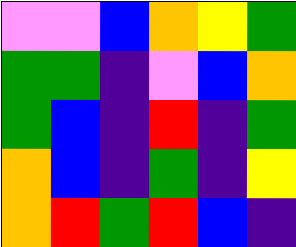[["violet", "violet", "blue", "orange", "yellow", "green"], ["green", "green", "indigo", "violet", "blue", "orange"], ["green", "blue", "indigo", "red", "indigo", "green"], ["orange", "blue", "indigo", "green", "indigo", "yellow"], ["orange", "red", "green", "red", "blue", "indigo"]]